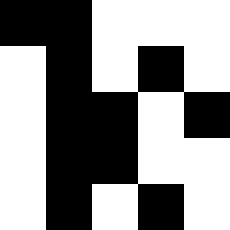[["black", "black", "white", "white", "white"], ["white", "black", "white", "black", "white"], ["white", "black", "black", "white", "black"], ["white", "black", "black", "white", "white"], ["white", "black", "white", "black", "white"]]